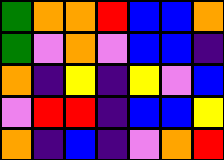[["green", "orange", "orange", "red", "blue", "blue", "orange"], ["green", "violet", "orange", "violet", "blue", "blue", "indigo"], ["orange", "indigo", "yellow", "indigo", "yellow", "violet", "blue"], ["violet", "red", "red", "indigo", "blue", "blue", "yellow"], ["orange", "indigo", "blue", "indigo", "violet", "orange", "red"]]